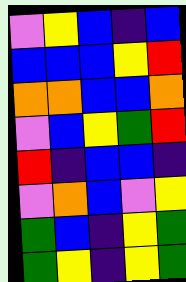[["violet", "yellow", "blue", "indigo", "blue"], ["blue", "blue", "blue", "yellow", "red"], ["orange", "orange", "blue", "blue", "orange"], ["violet", "blue", "yellow", "green", "red"], ["red", "indigo", "blue", "blue", "indigo"], ["violet", "orange", "blue", "violet", "yellow"], ["green", "blue", "indigo", "yellow", "green"], ["green", "yellow", "indigo", "yellow", "green"]]